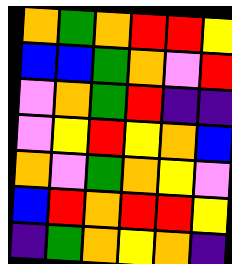[["orange", "green", "orange", "red", "red", "yellow"], ["blue", "blue", "green", "orange", "violet", "red"], ["violet", "orange", "green", "red", "indigo", "indigo"], ["violet", "yellow", "red", "yellow", "orange", "blue"], ["orange", "violet", "green", "orange", "yellow", "violet"], ["blue", "red", "orange", "red", "red", "yellow"], ["indigo", "green", "orange", "yellow", "orange", "indigo"]]